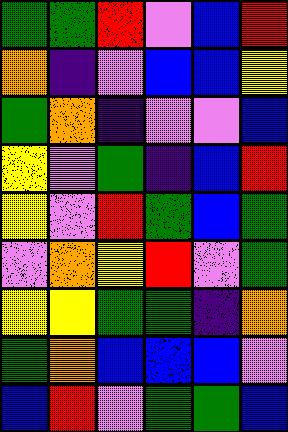[["green", "green", "red", "violet", "blue", "red"], ["orange", "indigo", "violet", "blue", "blue", "yellow"], ["green", "orange", "indigo", "violet", "violet", "blue"], ["yellow", "violet", "green", "indigo", "blue", "red"], ["yellow", "violet", "red", "green", "blue", "green"], ["violet", "orange", "yellow", "red", "violet", "green"], ["yellow", "yellow", "green", "green", "indigo", "orange"], ["green", "orange", "blue", "blue", "blue", "violet"], ["blue", "red", "violet", "green", "green", "blue"]]